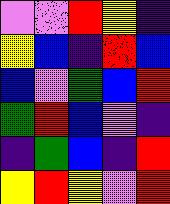[["violet", "violet", "red", "yellow", "indigo"], ["yellow", "blue", "indigo", "red", "blue"], ["blue", "violet", "green", "blue", "red"], ["green", "red", "blue", "violet", "indigo"], ["indigo", "green", "blue", "indigo", "red"], ["yellow", "red", "yellow", "violet", "red"]]